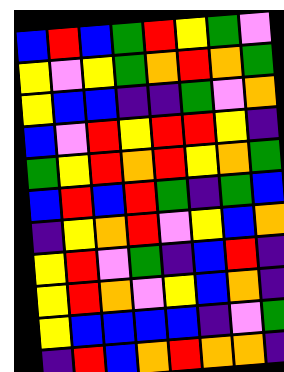[["blue", "red", "blue", "green", "red", "yellow", "green", "violet"], ["yellow", "violet", "yellow", "green", "orange", "red", "orange", "green"], ["yellow", "blue", "blue", "indigo", "indigo", "green", "violet", "orange"], ["blue", "violet", "red", "yellow", "red", "red", "yellow", "indigo"], ["green", "yellow", "red", "orange", "red", "yellow", "orange", "green"], ["blue", "red", "blue", "red", "green", "indigo", "green", "blue"], ["indigo", "yellow", "orange", "red", "violet", "yellow", "blue", "orange"], ["yellow", "red", "violet", "green", "indigo", "blue", "red", "indigo"], ["yellow", "red", "orange", "violet", "yellow", "blue", "orange", "indigo"], ["yellow", "blue", "blue", "blue", "blue", "indigo", "violet", "green"], ["indigo", "red", "blue", "orange", "red", "orange", "orange", "indigo"]]